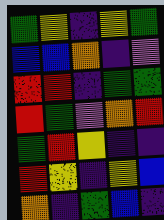[["green", "yellow", "indigo", "yellow", "green"], ["blue", "blue", "orange", "indigo", "violet"], ["red", "red", "indigo", "green", "green"], ["red", "green", "violet", "orange", "red"], ["green", "red", "yellow", "indigo", "indigo"], ["red", "yellow", "indigo", "yellow", "blue"], ["orange", "indigo", "green", "blue", "indigo"]]